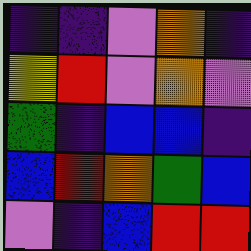[["indigo", "indigo", "violet", "orange", "indigo"], ["yellow", "red", "violet", "orange", "violet"], ["green", "indigo", "blue", "blue", "indigo"], ["blue", "red", "orange", "green", "blue"], ["violet", "indigo", "blue", "red", "red"]]